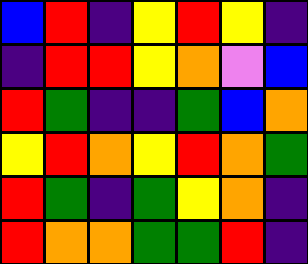[["blue", "red", "indigo", "yellow", "red", "yellow", "indigo"], ["indigo", "red", "red", "yellow", "orange", "violet", "blue"], ["red", "green", "indigo", "indigo", "green", "blue", "orange"], ["yellow", "red", "orange", "yellow", "red", "orange", "green"], ["red", "green", "indigo", "green", "yellow", "orange", "indigo"], ["red", "orange", "orange", "green", "green", "red", "indigo"]]